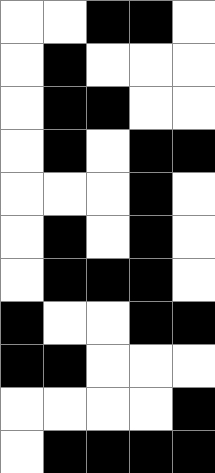[["white", "white", "black", "black", "white"], ["white", "black", "white", "white", "white"], ["white", "black", "black", "white", "white"], ["white", "black", "white", "black", "black"], ["white", "white", "white", "black", "white"], ["white", "black", "white", "black", "white"], ["white", "black", "black", "black", "white"], ["black", "white", "white", "black", "black"], ["black", "black", "white", "white", "white"], ["white", "white", "white", "white", "black"], ["white", "black", "black", "black", "black"]]